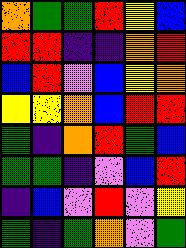[["orange", "green", "green", "red", "yellow", "blue"], ["red", "red", "indigo", "indigo", "orange", "red"], ["blue", "red", "violet", "blue", "yellow", "orange"], ["yellow", "yellow", "orange", "blue", "red", "red"], ["green", "indigo", "orange", "red", "green", "blue"], ["green", "green", "indigo", "violet", "blue", "red"], ["indigo", "blue", "violet", "red", "violet", "yellow"], ["green", "indigo", "green", "orange", "violet", "green"]]